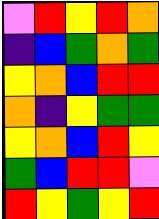[["violet", "red", "yellow", "red", "orange"], ["indigo", "blue", "green", "orange", "green"], ["yellow", "orange", "blue", "red", "red"], ["orange", "indigo", "yellow", "green", "green"], ["yellow", "orange", "blue", "red", "yellow"], ["green", "blue", "red", "red", "violet"], ["red", "yellow", "green", "yellow", "red"]]